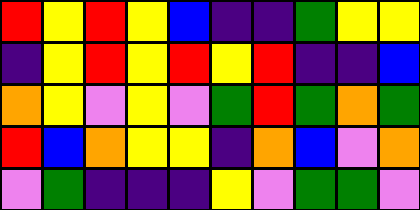[["red", "yellow", "red", "yellow", "blue", "indigo", "indigo", "green", "yellow", "yellow"], ["indigo", "yellow", "red", "yellow", "red", "yellow", "red", "indigo", "indigo", "blue"], ["orange", "yellow", "violet", "yellow", "violet", "green", "red", "green", "orange", "green"], ["red", "blue", "orange", "yellow", "yellow", "indigo", "orange", "blue", "violet", "orange"], ["violet", "green", "indigo", "indigo", "indigo", "yellow", "violet", "green", "green", "violet"]]